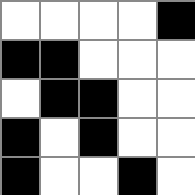[["white", "white", "white", "white", "black"], ["black", "black", "white", "white", "white"], ["white", "black", "black", "white", "white"], ["black", "white", "black", "white", "white"], ["black", "white", "white", "black", "white"]]